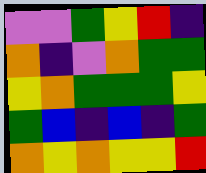[["violet", "violet", "green", "yellow", "red", "indigo"], ["orange", "indigo", "violet", "orange", "green", "green"], ["yellow", "orange", "green", "green", "green", "yellow"], ["green", "blue", "indigo", "blue", "indigo", "green"], ["orange", "yellow", "orange", "yellow", "yellow", "red"]]